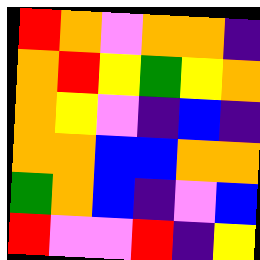[["red", "orange", "violet", "orange", "orange", "indigo"], ["orange", "red", "yellow", "green", "yellow", "orange"], ["orange", "yellow", "violet", "indigo", "blue", "indigo"], ["orange", "orange", "blue", "blue", "orange", "orange"], ["green", "orange", "blue", "indigo", "violet", "blue"], ["red", "violet", "violet", "red", "indigo", "yellow"]]